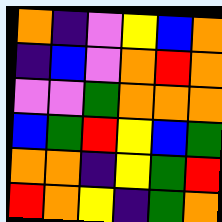[["orange", "indigo", "violet", "yellow", "blue", "orange"], ["indigo", "blue", "violet", "orange", "red", "orange"], ["violet", "violet", "green", "orange", "orange", "orange"], ["blue", "green", "red", "yellow", "blue", "green"], ["orange", "orange", "indigo", "yellow", "green", "red"], ["red", "orange", "yellow", "indigo", "green", "orange"]]